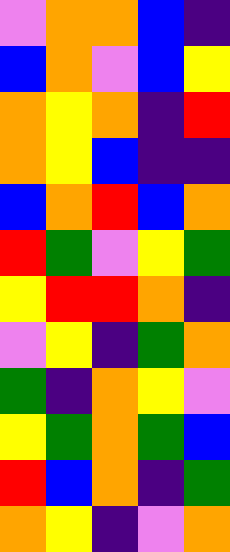[["violet", "orange", "orange", "blue", "indigo"], ["blue", "orange", "violet", "blue", "yellow"], ["orange", "yellow", "orange", "indigo", "red"], ["orange", "yellow", "blue", "indigo", "indigo"], ["blue", "orange", "red", "blue", "orange"], ["red", "green", "violet", "yellow", "green"], ["yellow", "red", "red", "orange", "indigo"], ["violet", "yellow", "indigo", "green", "orange"], ["green", "indigo", "orange", "yellow", "violet"], ["yellow", "green", "orange", "green", "blue"], ["red", "blue", "orange", "indigo", "green"], ["orange", "yellow", "indigo", "violet", "orange"]]